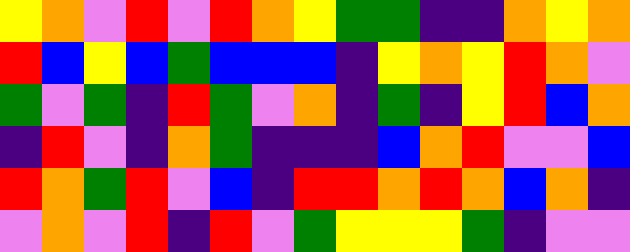[["yellow", "orange", "violet", "red", "violet", "red", "orange", "yellow", "green", "green", "indigo", "indigo", "orange", "yellow", "orange"], ["red", "blue", "yellow", "blue", "green", "blue", "blue", "blue", "indigo", "yellow", "orange", "yellow", "red", "orange", "violet"], ["green", "violet", "green", "indigo", "red", "green", "violet", "orange", "indigo", "green", "indigo", "yellow", "red", "blue", "orange"], ["indigo", "red", "violet", "indigo", "orange", "green", "indigo", "indigo", "indigo", "blue", "orange", "red", "violet", "violet", "blue"], ["red", "orange", "green", "red", "violet", "blue", "indigo", "red", "red", "orange", "red", "orange", "blue", "orange", "indigo"], ["violet", "orange", "violet", "red", "indigo", "red", "violet", "green", "yellow", "yellow", "yellow", "green", "indigo", "violet", "violet"]]